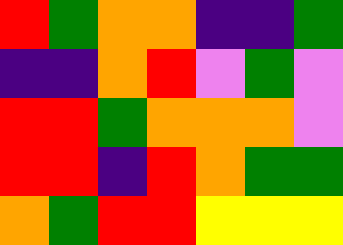[["red", "green", "orange", "orange", "indigo", "indigo", "green"], ["indigo", "indigo", "orange", "red", "violet", "green", "violet"], ["red", "red", "green", "orange", "orange", "orange", "violet"], ["red", "red", "indigo", "red", "orange", "green", "green"], ["orange", "green", "red", "red", "yellow", "yellow", "yellow"]]